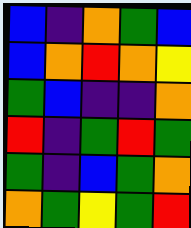[["blue", "indigo", "orange", "green", "blue"], ["blue", "orange", "red", "orange", "yellow"], ["green", "blue", "indigo", "indigo", "orange"], ["red", "indigo", "green", "red", "green"], ["green", "indigo", "blue", "green", "orange"], ["orange", "green", "yellow", "green", "red"]]